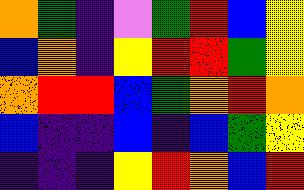[["orange", "green", "indigo", "violet", "green", "red", "blue", "yellow"], ["blue", "orange", "indigo", "yellow", "red", "red", "green", "yellow"], ["orange", "red", "red", "blue", "green", "orange", "red", "orange"], ["blue", "indigo", "indigo", "blue", "indigo", "blue", "green", "yellow"], ["indigo", "indigo", "indigo", "yellow", "red", "orange", "blue", "red"]]